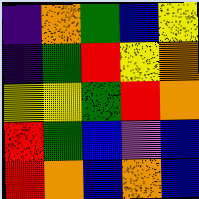[["indigo", "orange", "green", "blue", "yellow"], ["indigo", "green", "red", "yellow", "orange"], ["yellow", "yellow", "green", "red", "orange"], ["red", "green", "blue", "violet", "blue"], ["red", "orange", "blue", "orange", "blue"]]